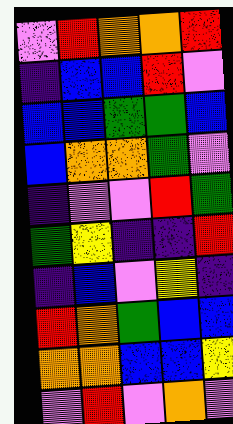[["violet", "red", "orange", "orange", "red"], ["indigo", "blue", "blue", "red", "violet"], ["blue", "blue", "green", "green", "blue"], ["blue", "orange", "orange", "green", "violet"], ["indigo", "violet", "violet", "red", "green"], ["green", "yellow", "indigo", "indigo", "red"], ["indigo", "blue", "violet", "yellow", "indigo"], ["red", "orange", "green", "blue", "blue"], ["orange", "orange", "blue", "blue", "yellow"], ["violet", "red", "violet", "orange", "violet"]]